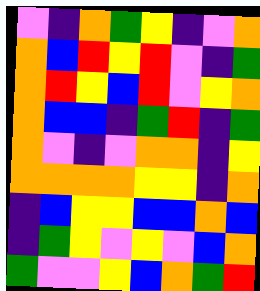[["violet", "indigo", "orange", "green", "yellow", "indigo", "violet", "orange"], ["orange", "blue", "red", "yellow", "red", "violet", "indigo", "green"], ["orange", "red", "yellow", "blue", "red", "violet", "yellow", "orange"], ["orange", "blue", "blue", "indigo", "green", "red", "indigo", "green"], ["orange", "violet", "indigo", "violet", "orange", "orange", "indigo", "yellow"], ["orange", "orange", "orange", "orange", "yellow", "yellow", "indigo", "orange"], ["indigo", "blue", "yellow", "yellow", "blue", "blue", "orange", "blue"], ["indigo", "green", "yellow", "violet", "yellow", "violet", "blue", "orange"], ["green", "violet", "violet", "yellow", "blue", "orange", "green", "red"]]